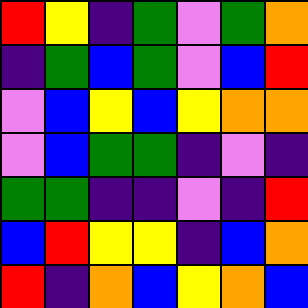[["red", "yellow", "indigo", "green", "violet", "green", "orange"], ["indigo", "green", "blue", "green", "violet", "blue", "red"], ["violet", "blue", "yellow", "blue", "yellow", "orange", "orange"], ["violet", "blue", "green", "green", "indigo", "violet", "indigo"], ["green", "green", "indigo", "indigo", "violet", "indigo", "red"], ["blue", "red", "yellow", "yellow", "indigo", "blue", "orange"], ["red", "indigo", "orange", "blue", "yellow", "orange", "blue"]]